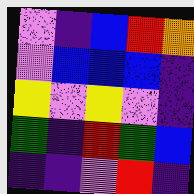[["violet", "indigo", "blue", "red", "orange"], ["violet", "blue", "blue", "blue", "indigo"], ["yellow", "violet", "yellow", "violet", "indigo"], ["green", "indigo", "red", "green", "blue"], ["indigo", "indigo", "violet", "red", "indigo"]]